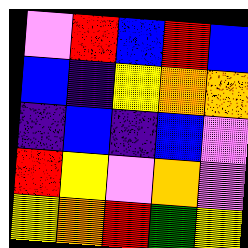[["violet", "red", "blue", "red", "blue"], ["blue", "indigo", "yellow", "orange", "orange"], ["indigo", "blue", "indigo", "blue", "violet"], ["red", "yellow", "violet", "orange", "violet"], ["yellow", "orange", "red", "green", "yellow"]]